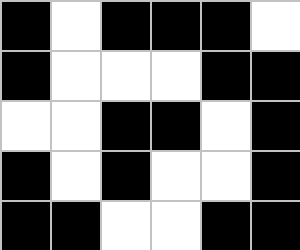[["black", "white", "black", "black", "black", "white"], ["black", "white", "white", "white", "black", "black"], ["white", "white", "black", "black", "white", "black"], ["black", "white", "black", "white", "white", "black"], ["black", "black", "white", "white", "black", "black"]]